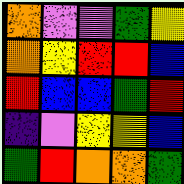[["orange", "violet", "violet", "green", "yellow"], ["orange", "yellow", "red", "red", "blue"], ["red", "blue", "blue", "green", "red"], ["indigo", "violet", "yellow", "yellow", "blue"], ["green", "red", "orange", "orange", "green"]]